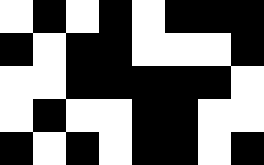[["white", "black", "white", "black", "white", "black", "black", "black"], ["black", "white", "black", "black", "white", "white", "white", "black"], ["white", "white", "black", "black", "black", "black", "black", "white"], ["white", "black", "white", "white", "black", "black", "white", "white"], ["black", "white", "black", "white", "black", "black", "white", "black"]]